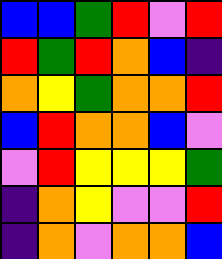[["blue", "blue", "green", "red", "violet", "red"], ["red", "green", "red", "orange", "blue", "indigo"], ["orange", "yellow", "green", "orange", "orange", "red"], ["blue", "red", "orange", "orange", "blue", "violet"], ["violet", "red", "yellow", "yellow", "yellow", "green"], ["indigo", "orange", "yellow", "violet", "violet", "red"], ["indigo", "orange", "violet", "orange", "orange", "blue"]]